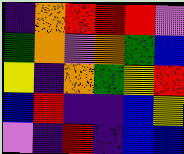[["indigo", "orange", "red", "red", "red", "violet"], ["green", "orange", "violet", "orange", "green", "blue"], ["yellow", "indigo", "orange", "green", "yellow", "red"], ["blue", "red", "indigo", "indigo", "blue", "yellow"], ["violet", "indigo", "red", "indigo", "blue", "blue"]]